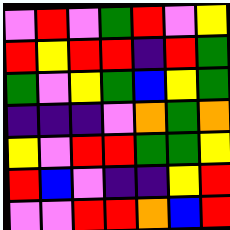[["violet", "red", "violet", "green", "red", "violet", "yellow"], ["red", "yellow", "red", "red", "indigo", "red", "green"], ["green", "violet", "yellow", "green", "blue", "yellow", "green"], ["indigo", "indigo", "indigo", "violet", "orange", "green", "orange"], ["yellow", "violet", "red", "red", "green", "green", "yellow"], ["red", "blue", "violet", "indigo", "indigo", "yellow", "red"], ["violet", "violet", "red", "red", "orange", "blue", "red"]]